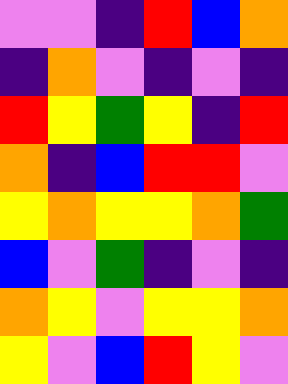[["violet", "violet", "indigo", "red", "blue", "orange"], ["indigo", "orange", "violet", "indigo", "violet", "indigo"], ["red", "yellow", "green", "yellow", "indigo", "red"], ["orange", "indigo", "blue", "red", "red", "violet"], ["yellow", "orange", "yellow", "yellow", "orange", "green"], ["blue", "violet", "green", "indigo", "violet", "indigo"], ["orange", "yellow", "violet", "yellow", "yellow", "orange"], ["yellow", "violet", "blue", "red", "yellow", "violet"]]